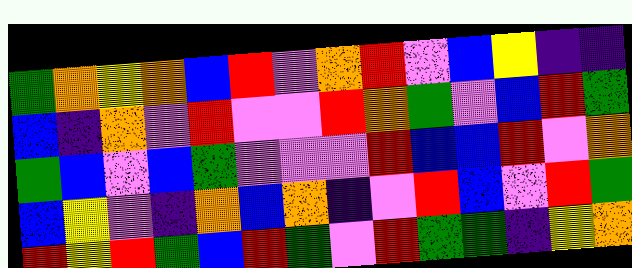[["green", "orange", "yellow", "orange", "blue", "red", "violet", "orange", "red", "violet", "blue", "yellow", "indigo", "indigo"], ["blue", "indigo", "orange", "violet", "red", "violet", "violet", "red", "orange", "green", "violet", "blue", "red", "green"], ["green", "blue", "violet", "blue", "green", "violet", "violet", "violet", "red", "blue", "blue", "red", "violet", "orange"], ["blue", "yellow", "violet", "indigo", "orange", "blue", "orange", "indigo", "violet", "red", "blue", "violet", "red", "green"], ["red", "yellow", "red", "green", "blue", "red", "green", "violet", "red", "green", "green", "indigo", "yellow", "orange"]]